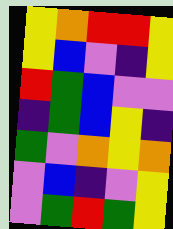[["yellow", "orange", "red", "red", "yellow"], ["yellow", "blue", "violet", "indigo", "yellow"], ["red", "green", "blue", "violet", "violet"], ["indigo", "green", "blue", "yellow", "indigo"], ["green", "violet", "orange", "yellow", "orange"], ["violet", "blue", "indigo", "violet", "yellow"], ["violet", "green", "red", "green", "yellow"]]